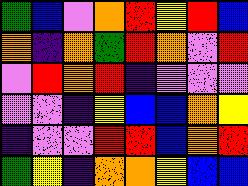[["green", "blue", "violet", "orange", "red", "yellow", "red", "blue"], ["orange", "indigo", "orange", "green", "red", "orange", "violet", "red"], ["violet", "red", "orange", "red", "indigo", "violet", "violet", "violet"], ["violet", "violet", "indigo", "yellow", "blue", "blue", "orange", "yellow"], ["indigo", "violet", "violet", "red", "red", "blue", "orange", "red"], ["green", "yellow", "indigo", "orange", "orange", "yellow", "blue", "blue"]]